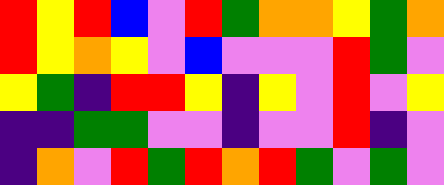[["red", "yellow", "red", "blue", "violet", "red", "green", "orange", "orange", "yellow", "green", "orange"], ["red", "yellow", "orange", "yellow", "violet", "blue", "violet", "violet", "violet", "red", "green", "violet"], ["yellow", "green", "indigo", "red", "red", "yellow", "indigo", "yellow", "violet", "red", "violet", "yellow"], ["indigo", "indigo", "green", "green", "violet", "violet", "indigo", "violet", "violet", "red", "indigo", "violet"], ["indigo", "orange", "violet", "red", "green", "red", "orange", "red", "green", "violet", "green", "violet"]]